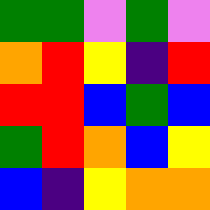[["green", "green", "violet", "green", "violet"], ["orange", "red", "yellow", "indigo", "red"], ["red", "red", "blue", "green", "blue"], ["green", "red", "orange", "blue", "yellow"], ["blue", "indigo", "yellow", "orange", "orange"]]